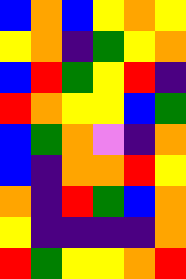[["blue", "orange", "blue", "yellow", "orange", "yellow"], ["yellow", "orange", "indigo", "green", "yellow", "orange"], ["blue", "red", "green", "yellow", "red", "indigo"], ["red", "orange", "yellow", "yellow", "blue", "green"], ["blue", "green", "orange", "violet", "indigo", "orange"], ["blue", "indigo", "orange", "orange", "red", "yellow"], ["orange", "indigo", "red", "green", "blue", "orange"], ["yellow", "indigo", "indigo", "indigo", "indigo", "orange"], ["red", "green", "yellow", "yellow", "orange", "red"]]